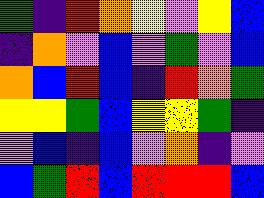[["green", "indigo", "red", "orange", "yellow", "violet", "yellow", "blue"], ["indigo", "orange", "violet", "blue", "violet", "green", "violet", "blue"], ["orange", "blue", "red", "blue", "indigo", "red", "orange", "green"], ["yellow", "yellow", "green", "blue", "yellow", "yellow", "green", "indigo"], ["violet", "blue", "indigo", "blue", "violet", "orange", "indigo", "violet"], ["blue", "green", "red", "blue", "red", "red", "red", "blue"]]